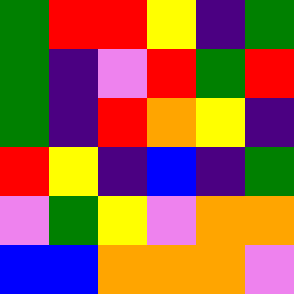[["green", "red", "red", "yellow", "indigo", "green"], ["green", "indigo", "violet", "red", "green", "red"], ["green", "indigo", "red", "orange", "yellow", "indigo"], ["red", "yellow", "indigo", "blue", "indigo", "green"], ["violet", "green", "yellow", "violet", "orange", "orange"], ["blue", "blue", "orange", "orange", "orange", "violet"]]